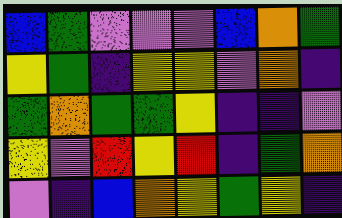[["blue", "green", "violet", "violet", "violet", "blue", "orange", "green"], ["yellow", "green", "indigo", "yellow", "yellow", "violet", "orange", "indigo"], ["green", "orange", "green", "green", "yellow", "indigo", "indigo", "violet"], ["yellow", "violet", "red", "yellow", "red", "indigo", "green", "orange"], ["violet", "indigo", "blue", "orange", "yellow", "green", "yellow", "indigo"]]